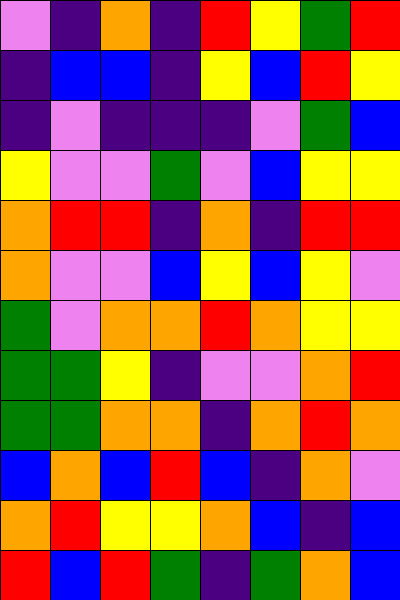[["violet", "indigo", "orange", "indigo", "red", "yellow", "green", "red"], ["indigo", "blue", "blue", "indigo", "yellow", "blue", "red", "yellow"], ["indigo", "violet", "indigo", "indigo", "indigo", "violet", "green", "blue"], ["yellow", "violet", "violet", "green", "violet", "blue", "yellow", "yellow"], ["orange", "red", "red", "indigo", "orange", "indigo", "red", "red"], ["orange", "violet", "violet", "blue", "yellow", "blue", "yellow", "violet"], ["green", "violet", "orange", "orange", "red", "orange", "yellow", "yellow"], ["green", "green", "yellow", "indigo", "violet", "violet", "orange", "red"], ["green", "green", "orange", "orange", "indigo", "orange", "red", "orange"], ["blue", "orange", "blue", "red", "blue", "indigo", "orange", "violet"], ["orange", "red", "yellow", "yellow", "orange", "blue", "indigo", "blue"], ["red", "blue", "red", "green", "indigo", "green", "orange", "blue"]]